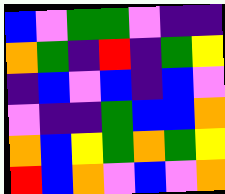[["blue", "violet", "green", "green", "violet", "indigo", "indigo"], ["orange", "green", "indigo", "red", "indigo", "green", "yellow"], ["indigo", "blue", "violet", "blue", "indigo", "blue", "violet"], ["violet", "indigo", "indigo", "green", "blue", "blue", "orange"], ["orange", "blue", "yellow", "green", "orange", "green", "yellow"], ["red", "blue", "orange", "violet", "blue", "violet", "orange"]]